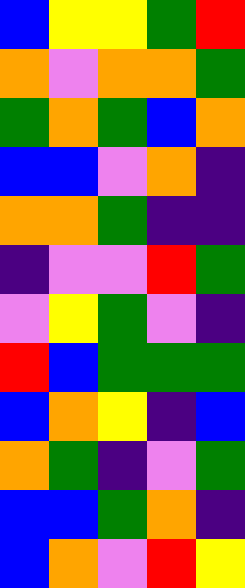[["blue", "yellow", "yellow", "green", "red"], ["orange", "violet", "orange", "orange", "green"], ["green", "orange", "green", "blue", "orange"], ["blue", "blue", "violet", "orange", "indigo"], ["orange", "orange", "green", "indigo", "indigo"], ["indigo", "violet", "violet", "red", "green"], ["violet", "yellow", "green", "violet", "indigo"], ["red", "blue", "green", "green", "green"], ["blue", "orange", "yellow", "indigo", "blue"], ["orange", "green", "indigo", "violet", "green"], ["blue", "blue", "green", "orange", "indigo"], ["blue", "orange", "violet", "red", "yellow"]]